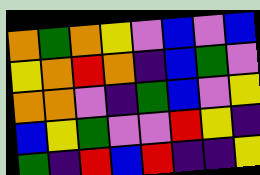[["orange", "green", "orange", "yellow", "violet", "blue", "violet", "blue"], ["yellow", "orange", "red", "orange", "indigo", "blue", "green", "violet"], ["orange", "orange", "violet", "indigo", "green", "blue", "violet", "yellow"], ["blue", "yellow", "green", "violet", "violet", "red", "yellow", "indigo"], ["green", "indigo", "red", "blue", "red", "indigo", "indigo", "yellow"]]